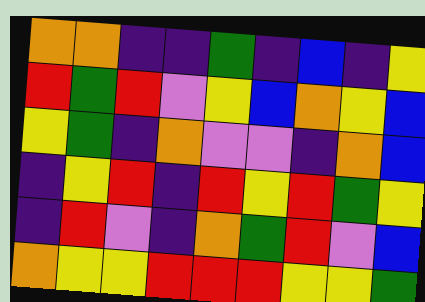[["orange", "orange", "indigo", "indigo", "green", "indigo", "blue", "indigo", "yellow"], ["red", "green", "red", "violet", "yellow", "blue", "orange", "yellow", "blue"], ["yellow", "green", "indigo", "orange", "violet", "violet", "indigo", "orange", "blue"], ["indigo", "yellow", "red", "indigo", "red", "yellow", "red", "green", "yellow"], ["indigo", "red", "violet", "indigo", "orange", "green", "red", "violet", "blue"], ["orange", "yellow", "yellow", "red", "red", "red", "yellow", "yellow", "green"]]